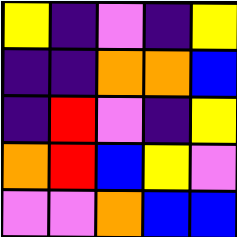[["yellow", "indigo", "violet", "indigo", "yellow"], ["indigo", "indigo", "orange", "orange", "blue"], ["indigo", "red", "violet", "indigo", "yellow"], ["orange", "red", "blue", "yellow", "violet"], ["violet", "violet", "orange", "blue", "blue"]]